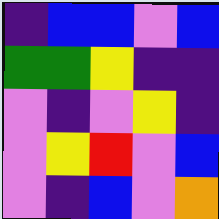[["indigo", "blue", "blue", "violet", "blue"], ["green", "green", "yellow", "indigo", "indigo"], ["violet", "indigo", "violet", "yellow", "indigo"], ["violet", "yellow", "red", "violet", "blue"], ["violet", "indigo", "blue", "violet", "orange"]]